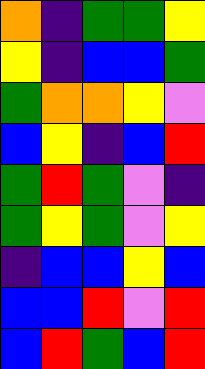[["orange", "indigo", "green", "green", "yellow"], ["yellow", "indigo", "blue", "blue", "green"], ["green", "orange", "orange", "yellow", "violet"], ["blue", "yellow", "indigo", "blue", "red"], ["green", "red", "green", "violet", "indigo"], ["green", "yellow", "green", "violet", "yellow"], ["indigo", "blue", "blue", "yellow", "blue"], ["blue", "blue", "red", "violet", "red"], ["blue", "red", "green", "blue", "red"]]